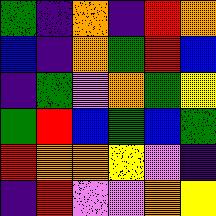[["green", "indigo", "orange", "indigo", "red", "orange"], ["blue", "indigo", "orange", "green", "red", "blue"], ["indigo", "green", "violet", "orange", "green", "yellow"], ["green", "red", "blue", "green", "blue", "green"], ["red", "orange", "orange", "yellow", "violet", "indigo"], ["indigo", "red", "violet", "violet", "orange", "yellow"]]